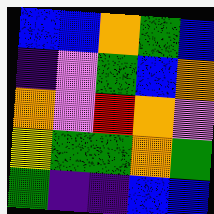[["blue", "blue", "orange", "green", "blue"], ["indigo", "violet", "green", "blue", "orange"], ["orange", "violet", "red", "orange", "violet"], ["yellow", "green", "green", "orange", "green"], ["green", "indigo", "indigo", "blue", "blue"]]